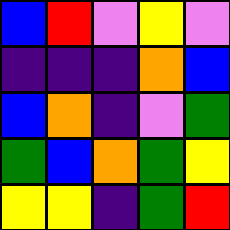[["blue", "red", "violet", "yellow", "violet"], ["indigo", "indigo", "indigo", "orange", "blue"], ["blue", "orange", "indigo", "violet", "green"], ["green", "blue", "orange", "green", "yellow"], ["yellow", "yellow", "indigo", "green", "red"]]